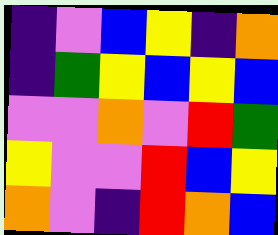[["indigo", "violet", "blue", "yellow", "indigo", "orange"], ["indigo", "green", "yellow", "blue", "yellow", "blue"], ["violet", "violet", "orange", "violet", "red", "green"], ["yellow", "violet", "violet", "red", "blue", "yellow"], ["orange", "violet", "indigo", "red", "orange", "blue"]]